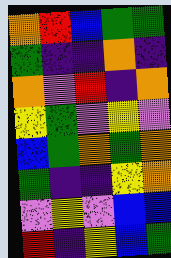[["orange", "red", "blue", "green", "green"], ["green", "indigo", "indigo", "orange", "indigo"], ["orange", "violet", "red", "indigo", "orange"], ["yellow", "green", "violet", "yellow", "violet"], ["blue", "green", "orange", "green", "orange"], ["green", "indigo", "indigo", "yellow", "orange"], ["violet", "yellow", "violet", "blue", "blue"], ["red", "indigo", "yellow", "blue", "green"]]